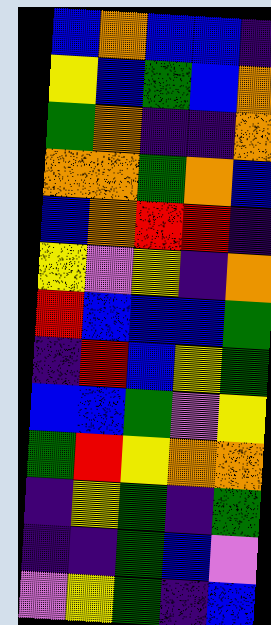[["blue", "orange", "blue", "blue", "indigo"], ["yellow", "blue", "green", "blue", "orange"], ["green", "orange", "indigo", "indigo", "orange"], ["orange", "orange", "green", "orange", "blue"], ["blue", "orange", "red", "red", "indigo"], ["yellow", "violet", "yellow", "indigo", "orange"], ["red", "blue", "blue", "blue", "green"], ["indigo", "red", "blue", "yellow", "green"], ["blue", "blue", "green", "violet", "yellow"], ["green", "red", "yellow", "orange", "orange"], ["indigo", "yellow", "green", "indigo", "green"], ["indigo", "indigo", "green", "blue", "violet"], ["violet", "yellow", "green", "indigo", "blue"]]